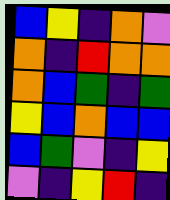[["blue", "yellow", "indigo", "orange", "violet"], ["orange", "indigo", "red", "orange", "orange"], ["orange", "blue", "green", "indigo", "green"], ["yellow", "blue", "orange", "blue", "blue"], ["blue", "green", "violet", "indigo", "yellow"], ["violet", "indigo", "yellow", "red", "indigo"]]